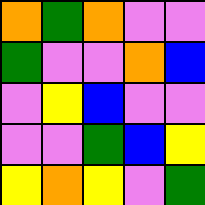[["orange", "green", "orange", "violet", "violet"], ["green", "violet", "violet", "orange", "blue"], ["violet", "yellow", "blue", "violet", "violet"], ["violet", "violet", "green", "blue", "yellow"], ["yellow", "orange", "yellow", "violet", "green"]]